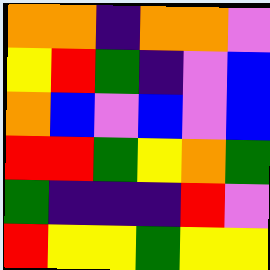[["orange", "orange", "indigo", "orange", "orange", "violet"], ["yellow", "red", "green", "indigo", "violet", "blue"], ["orange", "blue", "violet", "blue", "violet", "blue"], ["red", "red", "green", "yellow", "orange", "green"], ["green", "indigo", "indigo", "indigo", "red", "violet"], ["red", "yellow", "yellow", "green", "yellow", "yellow"]]